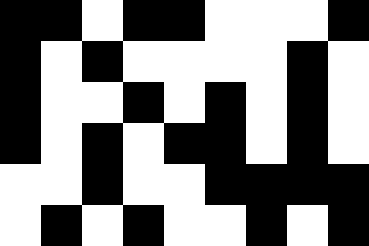[["black", "black", "white", "black", "black", "white", "white", "white", "black"], ["black", "white", "black", "white", "white", "white", "white", "black", "white"], ["black", "white", "white", "black", "white", "black", "white", "black", "white"], ["black", "white", "black", "white", "black", "black", "white", "black", "white"], ["white", "white", "black", "white", "white", "black", "black", "black", "black"], ["white", "black", "white", "black", "white", "white", "black", "white", "black"]]